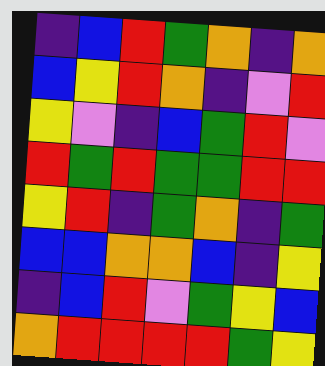[["indigo", "blue", "red", "green", "orange", "indigo", "orange"], ["blue", "yellow", "red", "orange", "indigo", "violet", "red"], ["yellow", "violet", "indigo", "blue", "green", "red", "violet"], ["red", "green", "red", "green", "green", "red", "red"], ["yellow", "red", "indigo", "green", "orange", "indigo", "green"], ["blue", "blue", "orange", "orange", "blue", "indigo", "yellow"], ["indigo", "blue", "red", "violet", "green", "yellow", "blue"], ["orange", "red", "red", "red", "red", "green", "yellow"]]